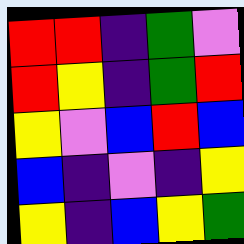[["red", "red", "indigo", "green", "violet"], ["red", "yellow", "indigo", "green", "red"], ["yellow", "violet", "blue", "red", "blue"], ["blue", "indigo", "violet", "indigo", "yellow"], ["yellow", "indigo", "blue", "yellow", "green"]]